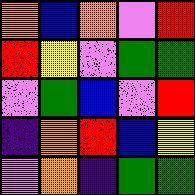[["orange", "blue", "orange", "violet", "red"], ["red", "yellow", "violet", "green", "green"], ["violet", "green", "blue", "violet", "red"], ["indigo", "orange", "red", "blue", "yellow"], ["violet", "orange", "indigo", "green", "green"]]